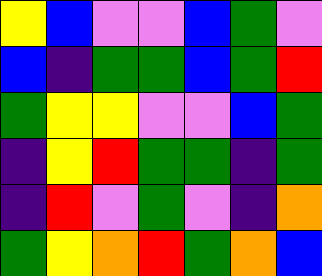[["yellow", "blue", "violet", "violet", "blue", "green", "violet"], ["blue", "indigo", "green", "green", "blue", "green", "red"], ["green", "yellow", "yellow", "violet", "violet", "blue", "green"], ["indigo", "yellow", "red", "green", "green", "indigo", "green"], ["indigo", "red", "violet", "green", "violet", "indigo", "orange"], ["green", "yellow", "orange", "red", "green", "orange", "blue"]]